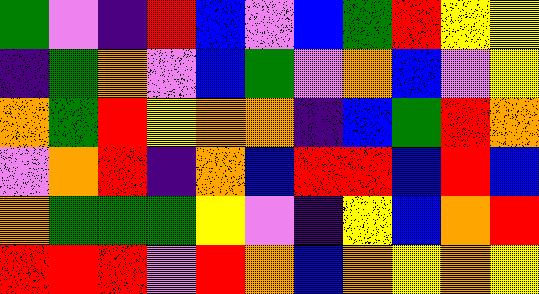[["green", "violet", "indigo", "red", "blue", "violet", "blue", "green", "red", "yellow", "yellow"], ["indigo", "green", "orange", "violet", "blue", "green", "violet", "orange", "blue", "violet", "yellow"], ["orange", "green", "red", "yellow", "orange", "orange", "indigo", "blue", "green", "red", "orange"], ["violet", "orange", "red", "indigo", "orange", "blue", "red", "red", "blue", "red", "blue"], ["orange", "green", "green", "green", "yellow", "violet", "indigo", "yellow", "blue", "orange", "red"], ["red", "red", "red", "violet", "red", "orange", "blue", "orange", "yellow", "orange", "yellow"]]